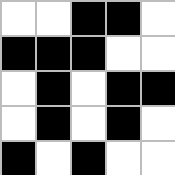[["white", "white", "black", "black", "white"], ["black", "black", "black", "white", "white"], ["white", "black", "white", "black", "black"], ["white", "black", "white", "black", "white"], ["black", "white", "black", "white", "white"]]